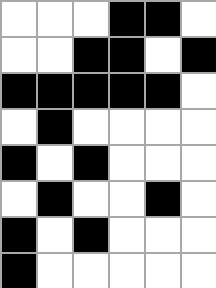[["white", "white", "white", "black", "black", "white"], ["white", "white", "black", "black", "white", "black"], ["black", "black", "black", "black", "black", "white"], ["white", "black", "white", "white", "white", "white"], ["black", "white", "black", "white", "white", "white"], ["white", "black", "white", "white", "black", "white"], ["black", "white", "black", "white", "white", "white"], ["black", "white", "white", "white", "white", "white"]]